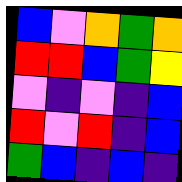[["blue", "violet", "orange", "green", "orange"], ["red", "red", "blue", "green", "yellow"], ["violet", "indigo", "violet", "indigo", "blue"], ["red", "violet", "red", "indigo", "blue"], ["green", "blue", "indigo", "blue", "indigo"]]